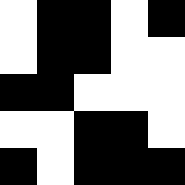[["white", "black", "black", "white", "black"], ["white", "black", "black", "white", "white"], ["black", "black", "white", "white", "white"], ["white", "white", "black", "black", "white"], ["black", "white", "black", "black", "black"]]